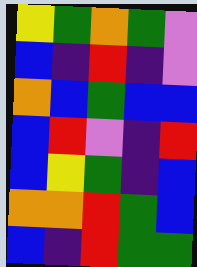[["yellow", "green", "orange", "green", "violet"], ["blue", "indigo", "red", "indigo", "violet"], ["orange", "blue", "green", "blue", "blue"], ["blue", "red", "violet", "indigo", "red"], ["blue", "yellow", "green", "indigo", "blue"], ["orange", "orange", "red", "green", "blue"], ["blue", "indigo", "red", "green", "green"]]